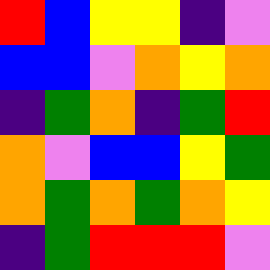[["red", "blue", "yellow", "yellow", "indigo", "violet"], ["blue", "blue", "violet", "orange", "yellow", "orange"], ["indigo", "green", "orange", "indigo", "green", "red"], ["orange", "violet", "blue", "blue", "yellow", "green"], ["orange", "green", "orange", "green", "orange", "yellow"], ["indigo", "green", "red", "red", "red", "violet"]]